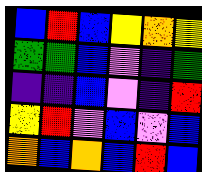[["blue", "red", "blue", "yellow", "orange", "yellow"], ["green", "green", "blue", "violet", "indigo", "green"], ["indigo", "indigo", "blue", "violet", "indigo", "red"], ["yellow", "red", "violet", "blue", "violet", "blue"], ["orange", "blue", "orange", "blue", "red", "blue"]]